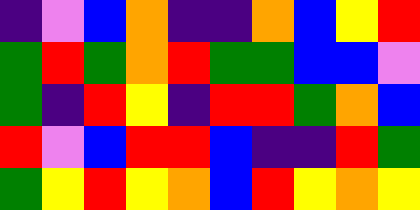[["indigo", "violet", "blue", "orange", "indigo", "indigo", "orange", "blue", "yellow", "red"], ["green", "red", "green", "orange", "red", "green", "green", "blue", "blue", "violet"], ["green", "indigo", "red", "yellow", "indigo", "red", "red", "green", "orange", "blue"], ["red", "violet", "blue", "red", "red", "blue", "indigo", "indigo", "red", "green"], ["green", "yellow", "red", "yellow", "orange", "blue", "red", "yellow", "orange", "yellow"]]